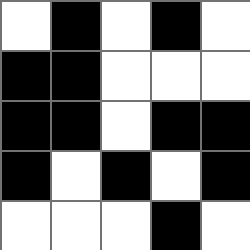[["white", "black", "white", "black", "white"], ["black", "black", "white", "white", "white"], ["black", "black", "white", "black", "black"], ["black", "white", "black", "white", "black"], ["white", "white", "white", "black", "white"]]